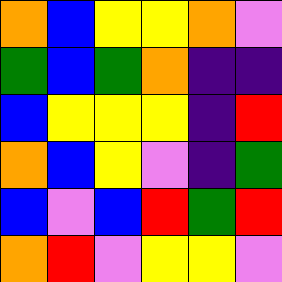[["orange", "blue", "yellow", "yellow", "orange", "violet"], ["green", "blue", "green", "orange", "indigo", "indigo"], ["blue", "yellow", "yellow", "yellow", "indigo", "red"], ["orange", "blue", "yellow", "violet", "indigo", "green"], ["blue", "violet", "blue", "red", "green", "red"], ["orange", "red", "violet", "yellow", "yellow", "violet"]]